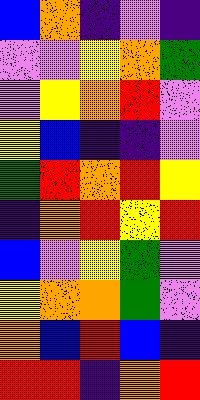[["blue", "orange", "indigo", "violet", "indigo"], ["violet", "violet", "yellow", "orange", "green"], ["violet", "yellow", "orange", "red", "violet"], ["yellow", "blue", "indigo", "indigo", "violet"], ["green", "red", "orange", "red", "yellow"], ["indigo", "orange", "red", "yellow", "red"], ["blue", "violet", "yellow", "green", "violet"], ["yellow", "orange", "orange", "green", "violet"], ["orange", "blue", "red", "blue", "indigo"], ["red", "red", "indigo", "orange", "red"]]